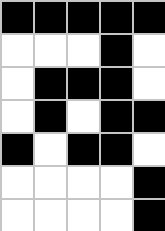[["black", "black", "black", "black", "black"], ["white", "white", "white", "black", "white"], ["white", "black", "black", "black", "white"], ["white", "black", "white", "black", "black"], ["black", "white", "black", "black", "white"], ["white", "white", "white", "white", "black"], ["white", "white", "white", "white", "black"]]